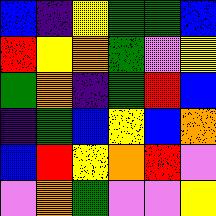[["blue", "indigo", "yellow", "green", "green", "blue"], ["red", "yellow", "orange", "green", "violet", "yellow"], ["green", "orange", "indigo", "green", "red", "blue"], ["indigo", "green", "blue", "yellow", "blue", "orange"], ["blue", "red", "yellow", "orange", "red", "violet"], ["violet", "orange", "green", "violet", "violet", "yellow"]]